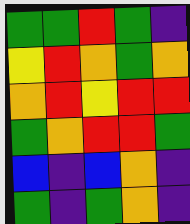[["green", "green", "red", "green", "indigo"], ["yellow", "red", "orange", "green", "orange"], ["orange", "red", "yellow", "red", "red"], ["green", "orange", "red", "red", "green"], ["blue", "indigo", "blue", "orange", "indigo"], ["green", "indigo", "green", "orange", "indigo"]]